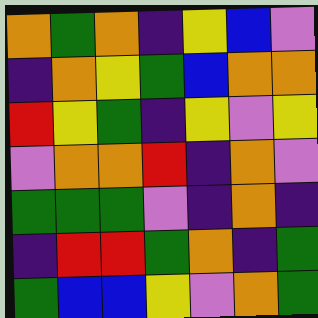[["orange", "green", "orange", "indigo", "yellow", "blue", "violet"], ["indigo", "orange", "yellow", "green", "blue", "orange", "orange"], ["red", "yellow", "green", "indigo", "yellow", "violet", "yellow"], ["violet", "orange", "orange", "red", "indigo", "orange", "violet"], ["green", "green", "green", "violet", "indigo", "orange", "indigo"], ["indigo", "red", "red", "green", "orange", "indigo", "green"], ["green", "blue", "blue", "yellow", "violet", "orange", "green"]]